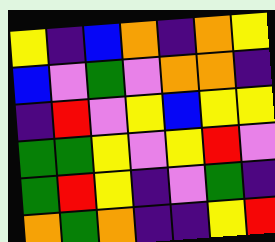[["yellow", "indigo", "blue", "orange", "indigo", "orange", "yellow"], ["blue", "violet", "green", "violet", "orange", "orange", "indigo"], ["indigo", "red", "violet", "yellow", "blue", "yellow", "yellow"], ["green", "green", "yellow", "violet", "yellow", "red", "violet"], ["green", "red", "yellow", "indigo", "violet", "green", "indigo"], ["orange", "green", "orange", "indigo", "indigo", "yellow", "red"]]